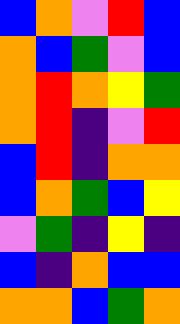[["blue", "orange", "violet", "red", "blue"], ["orange", "blue", "green", "violet", "blue"], ["orange", "red", "orange", "yellow", "green"], ["orange", "red", "indigo", "violet", "red"], ["blue", "red", "indigo", "orange", "orange"], ["blue", "orange", "green", "blue", "yellow"], ["violet", "green", "indigo", "yellow", "indigo"], ["blue", "indigo", "orange", "blue", "blue"], ["orange", "orange", "blue", "green", "orange"]]